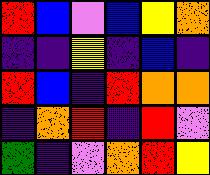[["red", "blue", "violet", "blue", "yellow", "orange"], ["indigo", "indigo", "yellow", "indigo", "blue", "indigo"], ["red", "blue", "indigo", "red", "orange", "orange"], ["indigo", "orange", "red", "indigo", "red", "violet"], ["green", "indigo", "violet", "orange", "red", "yellow"]]